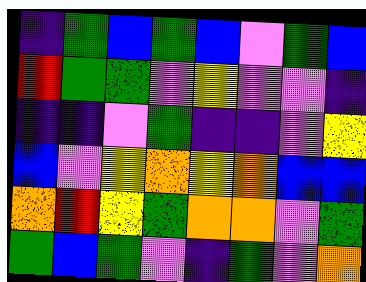[["indigo", "green", "blue", "green", "blue", "violet", "green", "blue"], ["red", "green", "green", "violet", "yellow", "violet", "violet", "indigo"], ["indigo", "indigo", "violet", "green", "indigo", "indigo", "violet", "yellow"], ["blue", "violet", "yellow", "orange", "yellow", "orange", "blue", "blue"], ["orange", "red", "yellow", "green", "orange", "orange", "violet", "green"], ["green", "blue", "green", "violet", "indigo", "green", "violet", "orange"]]